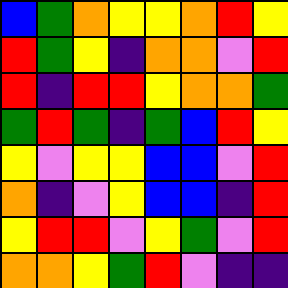[["blue", "green", "orange", "yellow", "yellow", "orange", "red", "yellow"], ["red", "green", "yellow", "indigo", "orange", "orange", "violet", "red"], ["red", "indigo", "red", "red", "yellow", "orange", "orange", "green"], ["green", "red", "green", "indigo", "green", "blue", "red", "yellow"], ["yellow", "violet", "yellow", "yellow", "blue", "blue", "violet", "red"], ["orange", "indigo", "violet", "yellow", "blue", "blue", "indigo", "red"], ["yellow", "red", "red", "violet", "yellow", "green", "violet", "red"], ["orange", "orange", "yellow", "green", "red", "violet", "indigo", "indigo"]]